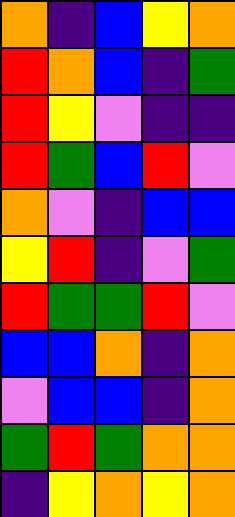[["orange", "indigo", "blue", "yellow", "orange"], ["red", "orange", "blue", "indigo", "green"], ["red", "yellow", "violet", "indigo", "indigo"], ["red", "green", "blue", "red", "violet"], ["orange", "violet", "indigo", "blue", "blue"], ["yellow", "red", "indigo", "violet", "green"], ["red", "green", "green", "red", "violet"], ["blue", "blue", "orange", "indigo", "orange"], ["violet", "blue", "blue", "indigo", "orange"], ["green", "red", "green", "orange", "orange"], ["indigo", "yellow", "orange", "yellow", "orange"]]